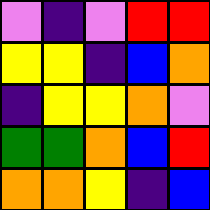[["violet", "indigo", "violet", "red", "red"], ["yellow", "yellow", "indigo", "blue", "orange"], ["indigo", "yellow", "yellow", "orange", "violet"], ["green", "green", "orange", "blue", "red"], ["orange", "orange", "yellow", "indigo", "blue"]]